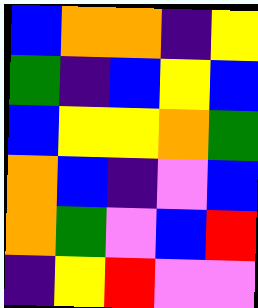[["blue", "orange", "orange", "indigo", "yellow"], ["green", "indigo", "blue", "yellow", "blue"], ["blue", "yellow", "yellow", "orange", "green"], ["orange", "blue", "indigo", "violet", "blue"], ["orange", "green", "violet", "blue", "red"], ["indigo", "yellow", "red", "violet", "violet"]]